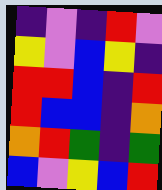[["indigo", "violet", "indigo", "red", "violet"], ["yellow", "violet", "blue", "yellow", "indigo"], ["red", "red", "blue", "indigo", "red"], ["red", "blue", "blue", "indigo", "orange"], ["orange", "red", "green", "indigo", "green"], ["blue", "violet", "yellow", "blue", "red"]]